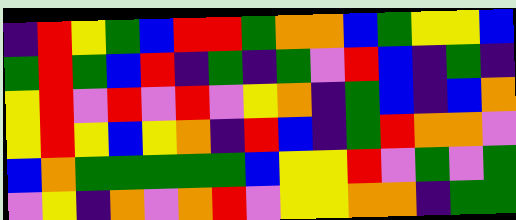[["indigo", "red", "yellow", "green", "blue", "red", "red", "green", "orange", "orange", "blue", "green", "yellow", "yellow", "blue"], ["green", "red", "green", "blue", "red", "indigo", "green", "indigo", "green", "violet", "red", "blue", "indigo", "green", "indigo"], ["yellow", "red", "violet", "red", "violet", "red", "violet", "yellow", "orange", "indigo", "green", "blue", "indigo", "blue", "orange"], ["yellow", "red", "yellow", "blue", "yellow", "orange", "indigo", "red", "blue", "indigo", "green", "red", "orange", "orange", "violet"], ["blue", "orange", "green", "green", "green", "green", "green", "blue", "yellow", "yellow", "red", "violet", "green", "violet", "green"], ["violet", "yellow", "indigo", "orange", "violet", "orange", "red", "violet", "yellow", "yellow", "orange", "orange", "indigo", "green", "green"]]